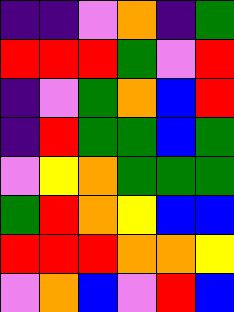[["indigo", "indigo", "violet", "orange", "indigo", "green"], ["red", "red", "red", "green", "violet", "red"], ["indigo", "violet", "green", "orange", "blue", "red"], ["indigo", "red", "green", "green", "blue", "green"], ["violet", "yellow", "orange", "green", "green", "green"], ["green", "red", "orange", "yellow", "blue", "blue"], ["red", "red", "red", "orange", "orange", "yellow"], ["violet", "orange", "blue", "violet", "red", "blue"]]